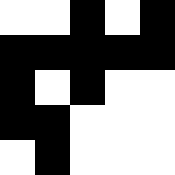[["white", "white", "black", "white", "black"], ["black", "black", "black", "black", "black"], ["black", "white", "black", "white", "white"], ["black", "black", "white", "white", "white"], ["white", "black", "white", "white", "white"]]